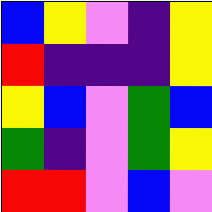[["blue", "yellow", "violet", "indigo", "yellow"], ["red", "indigo", "indigo", "indigo", "yellow"], ["yellow", "blue", "violet", "green", "blue"], ["green", "indigo", "violet", "green", "yellow"], ["red", "red", "violet", "blue", "violet"]]